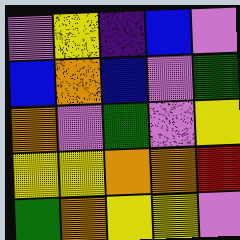[["violet", "yellow", "indigo", "blue", "violet"], ["blue", "orange", "blue", "violet", "green"], ["orange", "violet", "green", "violet", "yellow"], ["yellow", "yellow", "orange", "orange", "red"], ["green", "orange", "yellow", "yellow", "violet"]]